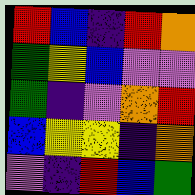[["red", "blue", "indigo", "red", "orange"], ["green", "yellow", "blue", "violet", "violet"], ["green", "indigo", "violet", "orange", "red"], ["blue", "yellow", "yellow", "indigo", "orange"], ["violet", "indigo", "red", "blue", "green"]]